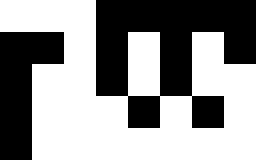[["white", "white", "white", "black", "black", "black", "black", "black"], ["black", "black", "white", "black", "white", "black", "white", "black"], ["black", "white", "white", "black", "white", "black", "white", "white"], ["black", "white", "white", "white", "black", "white", "black", "white"], ["black", "white", "white", "white", "white", "white", "white", "white"]]